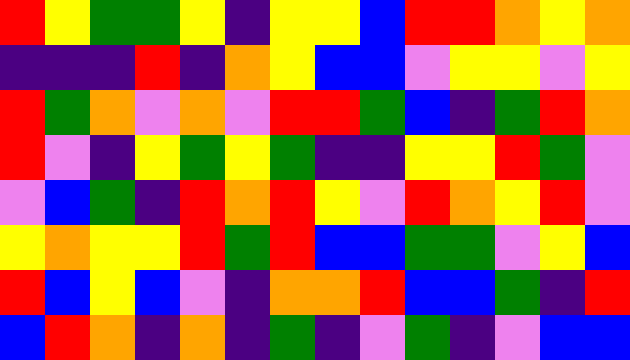[["red", "yellow", "green", "green", "yellow", "indigo", "yellow", "yellow", "blue", "red", "red", "orange", "yellow", "orange"], ["indigo", "indigo", "indigo", "red", "indigo", "orange", "yellow", "blue", "blue", "violet", "yellow", "yellow", "violet", "yellow"], ["red", "green", "orange", "violet", "orange", "violet", "red", "red", "green", "blue", "indigo", "green", "red", "orange"], ["red", "violet", "indigo", "yellow", "green", "yellow", "green", "indigo", "indigo", "yellow", "yellow", "red", "green", "violet"], ["violet", "blue", "green", "indigo", "red", "orange", "red", "yellow", "violet", "red", "orange", "yellow", "red", "violet"], ["yellow", "orange", "yellow", "yellow", "red", "green", "red", "blue", "blue", "green", "green", "violet", "yellow", "blue"], ["red", "blue", "yellow", "blue", "violet", "indigo", "orange", "orange", "red", "blue", "blue", "green", "indigo", "red"], ["blue", "red", "orange", "indigo", "orange", "indigo", "green", "indigo", "violet", "green", "indigo", "violet", "blue", "blue"]]